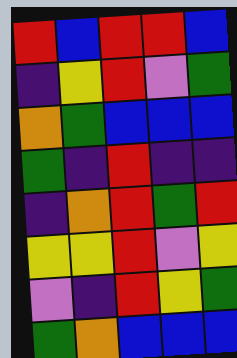[["red", "blue", "red", "red", "blue"], ["indigo", "yellow", "red", "violet", "green"], ["orange", "green", "blue", "blue", "blue"], ["green", "indigo", "red", "indigo", "indigo"], ["indigo", "orange", "red", "green", "red"], ["yellow", "yellow", "red", "violet", "yellow"], ["violet", "indigo", "red", "yellow", "green"], ["green", "orange", "blue", "blue", "blue"]]